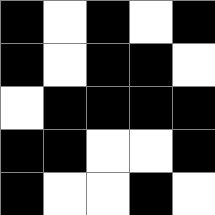[["black", "white", "black", "white", "black"], ["black", "white", "black", "black", "white"], ["white", "black", "black", "black", "black"], ["black", "black", "white", "white", "black"], ["black", "white", "white", "black", "white"]]